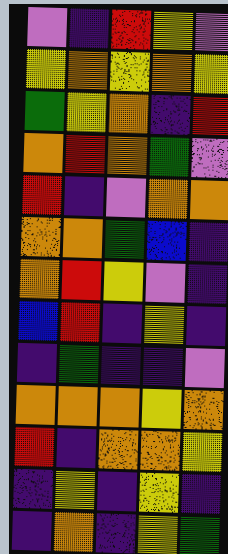[["violet", "indigo", "red", "yellow", "violet"], ["yellow", "orange", "yellow", "orange", "yellow"], ["green", "yellow", "orange", "indigo", "red"], ["orange", "red", "orange", "green", "violet"], ["red", "indigo", "violet", "orange", "orange"], ["orange", "orange", "green", "blue", "indigo"], ["orange", "red", "yellow", "violet", "indigo"], ["blue", "red", "indigo", "yellow", "indigo"], ["indigo", "green", "indigo", "indigo", "violet"], ["orange", "orange", "orange", "yellow", "orange"], ["red", "indigo", "orange", "orange", "yellow"], ["indigo", "yellow", "indigo", "yellow", "indigo"], ["indigo", "orange", "indigo", "yellow", "green"]]